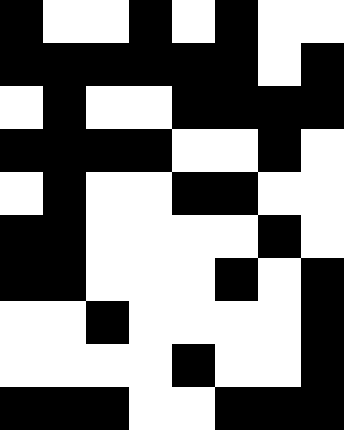[["black", "white", "white", "black", "white", "black", "white", "white"], ["black", "black", "black", "black", "black", "black", "white", "black"], ["white", "black", "white", "white", "black", "black", "black", "black"], ["black", "black", "black", "black", "white", "white", "black", "white"], ["white", "black", "white", "white", "black", "black", "white", "white"], ["black", "black", "white", "white", "white", "white", "black", "white"], ["black", "black", "white", "white", "white", "black", "white", "black"], ["white", "white", "black", "white", "white", "white", "white", "black"], ["white", "white", "white", "white", "black", "white", "white", "black"], ["black", "black", "black", "white", "white", "black", "black", "black"]]